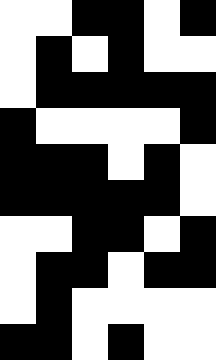[["white", "white", "black", "black", "white", "black"], ["white", "black", "white", "black", "white", "white"], ["white", "black", "black", "black", "black", "black"], ["black", "white", "white", "white", "white", "black"], ["black", "black", "black", "white", "black", "white"], ["black", "black", "black", "black", "black", "white"], ["white", "white", "black", "black", "white", "black"], ["white", "black", "black", "white", "black", "black"], ["white", "black", "white", "white", "white", "white"], ["black", "black", "white", "black", "white", "white"]]